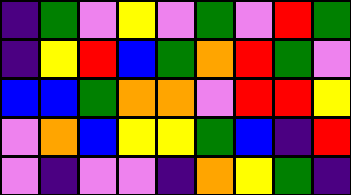[["indigo", "green", "violet", "yellow", "violet", "green", "violet", "red", "green"], ["indigo", "yellow", "red", "blue", "green", "orange", "red", "green", "violet"], ["blue", "blue", "green", "orange", "orange", "violet", "red", "red", "yellow"], ["violet", "orange", "blue", "yellow", "yellow", "green", "blue", "indigo", "red"], ["violet", "indigo", "violet", "violet", "indigo", "orange", "yellow", "green", "indigo"]]